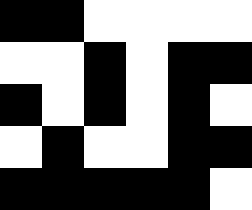[["black", "black", "white", "white", "white", "white"], ["white", "white", "black", "white", "black", "black"], ["black", "white", "black", "white", "black", "white"], ["white", "black", "white", "white", "black", "black"], ["black", "black", "black", "black", "black", "white"]]